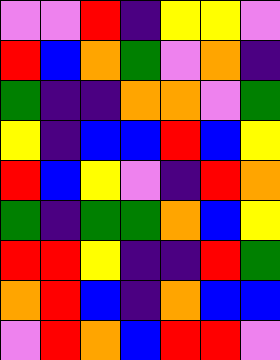[["violet", "violet", "red", "indigo", "yellow", "yellow", "violet"], ["red", "blue", "orange", "green", "violet", "orange", "indigo"], ["green", "indigo", "indigo", "orange", "orange", "violet", "green"], ["yellow", "indigo", "blue", "blue", "red", "blue", "yellow"], ["red", "blue", "yellow", "violet", "indigo", "red", "orange"], ["green", "indigo", "green", "green", "orange", "blue", "yellow"], ["red", "red", "yellow", "indigo", "indigo", "red", "green"], ["orange", "red", "blue", "indigo", "orange", "blue", "blue"], ["violet", "red", "orange", "blue", "red", "red", "violet"]]